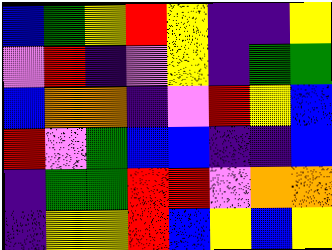[["blue", "green", "yellow", "red", "yellow", "indigo", "indigo", "yellow"], ["violet", "red", "indigo", "violet", "yellow", "indigo", "green", "green"], ["blue", "orange", "orange", "indigo", "violet", "red", "yellow", "blue"], ["red", "violet", "green", "blue", "blue", "indigo", "indigo", "blue"], ["indigo", "green", "green", "red", "red", "violet", "orange", "orange"], ["indigo", "yellow", "yellow", "red", "blue", "yellow", "blue", "yellow"]]